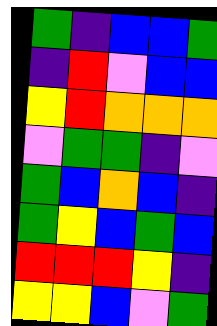[["green", "indigo", "blue", "blue", "green"], ["indigo", "red", "violet", "blue", "blue"], ["yellow", "red", "orange", "orange", "orange"], ["violet", "green", "green", "indigo", "violet"], ["green", "blue", "orange", "blue", "indigo"], ["green", "yellow", "blue", "green", "blue"], ["red", "red", "red", "yellow", "indigo"], ["yellow", "yellow", "blue", "violet", "green"]]